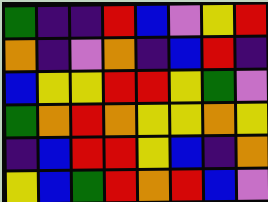[["green", "indigo", "indigo", "red", "blue", "violet", "yellow", "red"], ["orange", "indigo", "violet", "orange", "indigo", "blue", "red", "indigo"], ["blue", "yellow", "yellow", "red", "red", "yellow", "green", "violet"], ["green", "orange", "red", "orange", "yellow", "yellow", "orange", "yellow"], ["indigo", "blue", "red", "red", "yellow", "blue", "indigo", "orange"], ["yellow", "blue", "green", "red", "orange", "red", "blue", "violet"]]